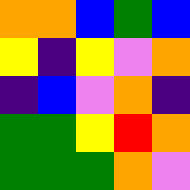[["orange", "orange", "blue", "green", "blue"], ["yellow", "indigo", "yellow", "violet", "orange"], ["indigo", "blue", "violet", "orange", "indigo"], ["green", "green", "yellow", "red", "orange"], ["green", "green", "green", "orange", "violet"]]